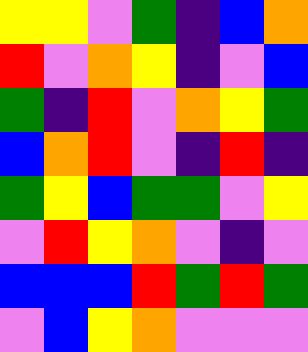[["yellow", "yellow", "violet", "green", "indigo", "blue", "orange"], ["red", "violet", "orange", "yellow", "indigo", "violet", "blue"], ["green", "indigo", "red", "violet", "orange", "yellow", "green"], ["blue", "orange", "red", "violet", "indigo", "red", "indigo"], ["green", "yellow", "blue", "green", "green", "violet", "yellow"], ["violet", "red", "yellow", "orange", "violet", "indigo", "violet"], ["blue", "blue", "blue", "red", "green", "red", "green"], ["violet", "blue", "yellow", "orange", "violet", "violet", "violet"]]